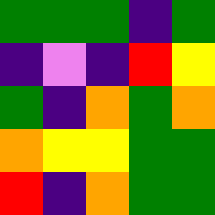[["green", "green", "green", "indigo", "green"], ["indigo", "violet", "indigo", "red", "yellow"], ["green", "indigo", "orange", "green", "orange"], ["orange", "yellow", "yellow", "green", "green"], ["red", "indigo", "orange", "green", "green"]]